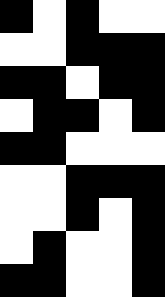[["black", "white", "black", "white", "white"], ["white", "white", "black", "black", "black"], ["black", "black", "white", "black", "black"], ["white", "black", "black", "white", "black"], ["black", "black", "white", "white", "white"], ["white", "white", "black", "black", "black"], ["white", "white", "black", "white", "black"], ["white", "black", "white", "white", "black"], ["black", "black", "white", "white", "black"]]